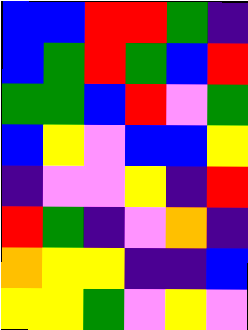[["blue", "blue", "red", "red", "green", "indigo"], ["blue", "green", "red", "green", "blue", "red"], ["green", "green", "blue", "red", "violet", "green"], ["blue", "yellow", "violet", "blue", "blue", "yellow"], ["indigo", "violet", "violet", "yellow", "indigo", "red"], ["red", "green", "indigo", "violet", "orange", "indigo"], ["orange", "yellow", "yellow", "indigo", "indigo", "blue"], ["yellow", "yellow", "green", "violet", "yellow", "violet"]]